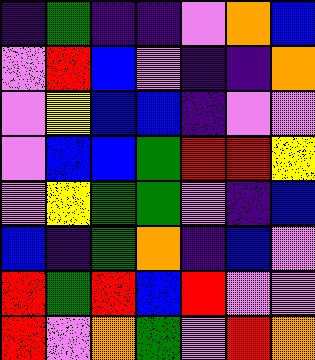[["indigo", "green", "indigo", "indigo", "violet", "orange", "blue"], ["violet", "red", "blue", "violet", "indigo", "indigo", "orange"], ["violet", "yellow", "blue", "blue", "indigo", "violet", "violet"], ["violet", "blue", "blue", "green", "red", "red", "yellow"], ["violet", "yellow", "green", "green", "violet", "indigo", "blue"], ["blue", "indigo", "green", "orange", "indigo", "blue", "violet"], ["red", "green", "red", "blue", "red", "violet", "violet"], ["red", "violet", "orange", "green", "violet", "red", "orange"]]